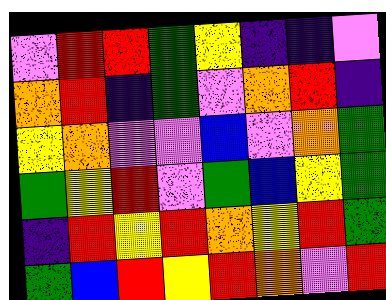[["violet", "red", "red", "green", "yellow", "indigo", "indigo", "violet"], ["orange", "red", "indigo", "green", "violet", "orange", "red", "indigo"], ["yellow", "orange", "violet", "violet", "blue", "violet", "orange", "green"], ["green", "yellow", "red", "violet", "green", "blue", "yellow", "green"], ["indigo", "red", "yellow", "red", "orange", "yellow", "red", "green"], ["green", "blue", "red", "yellow", "red", "orange", "violet", "red"]]